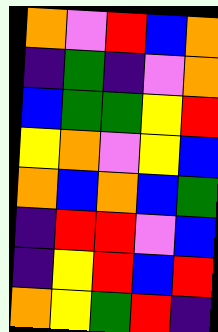[["orange", "violet", "red", "blue", "orange"], ["indigo", "green", "indigo", "violet", "orange"], ["blue", "green", "green", "yellow", "red"], ["yellow", "orange", "violet", "yellow", "blue"], ["orange", "blue", "orange", "blue", "green"], ["indigo", "red", "red", "violet", "blue"], ["indigo", "yellow", "red", "blue", "red"], ["orange", "yellow", "green", "red", "indigo"]]